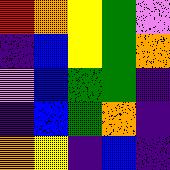[["red", "orange", "yellow", "green", "violet"], ["indigo", "blue", "yellow", "green", "orange"], ["violet", "blue", "green", "green", "indigo"], ["indigo", "blue", "green", "orange", "indigo"], ["orange", "yellow", "indigo", "blue", "indigo"]]